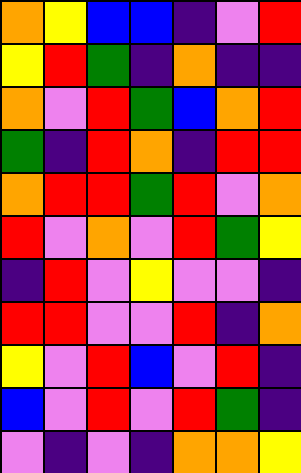[["orange", "yellow", "blue", "blue", "indigo", "violet", "red"], ["yellow", "red", "green", "indigo", "orange", "indigo", "indigo"], ["orange", "violet", "red", "green", "blue", "orange", "red"], ["green", "indigo", "red", "orange", "indigo", "red", "red"], ["orange", "red", "red", "green", "red", "violet", "orange"], ["red", "violet", "orange", "violet", "red", "green", "yellow"], ["indigo", "red", "violet", "yellow", "violet", "violet", "indigo"], ["red", "red", "violet", "violet", "red", "indigo", "orange"], ["yellow", "violet", "red", "blue", "violet", "red", "indigo"], ["blue", "violet", "red", "violet", "red", "green", "indigo"], ["violet", "indigo", "violet", "indigo", "orange", "orange", "yellow"]]